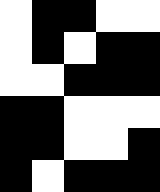[["white", "black", "black", "white", "white"], ["white", "black", "white", "black", "black"], ["white", "white", "black", "black", "black"], ["black", "black", "white", "white", "white"], ["black", "black", "white", "white", "black"], ["black", "white", "black", "black", "black"]]